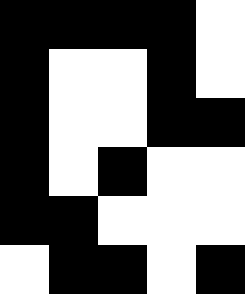[["black", "black", "black", "black", "white"], ["black", "white", "white", "black", "white"], ["black", "white", "white", "black", "black"], ["black", "white", "black", "white", "white"], ["black", "black", "white", "white", "white"], ["white", "black", "black", "white", "black"]]